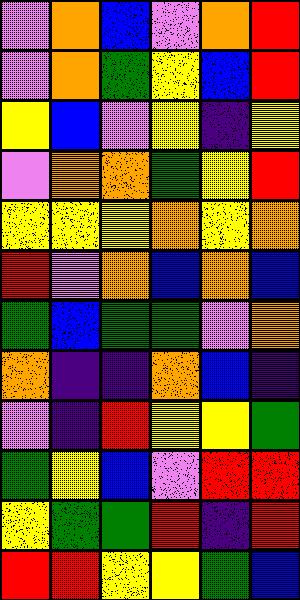[["violet", "orange", "blue", "violet", "orange", "red"], ["violet", "orange", "green", "yellow", "blue", "red"], ["yellow", "blue", "violet", "yellow", "indigo", "yellow"], ["violet", "orange", "orange", "green", "yellow", "red"], ["yellow", "yellow", "yellow", "orange", "yellow", "orange"], ["red", "violet", "orange", "blue", "orange", "blue"], ["green", "blue", "green", "green", "violet", "orange"], ["orange", "indigo", "indigo", "orange", "blue", "indigo"], ["violet", "indigo", "red", "yellow", "yellow", "green"], ["green", "yellow", "blue", "violet", "red", "red"], ["yellow", "green", "green", "red", "indigo", "red"], ["red", "red", "yellow", "yellow", "green", "blue"]]